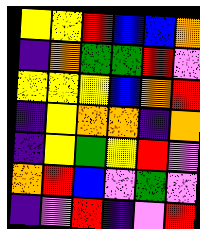[["yellow", "yellow", "red", "blue", "blue", "orange"], ["indigo", "orange", "green", "green", "red", "violet"], ["yellow", "yellow", "yellow", "blue", "orange", "red"], ["indigo", "yellow", "orange", "orange", "indigo", "orange"], ["indigo", "yellow", "green", "yellow", "red", "violet"], ["orange", "red", "blue", "violet", "green", "violet"], ["indigo", "violet", "red", "indigo", "violet", "red"]]